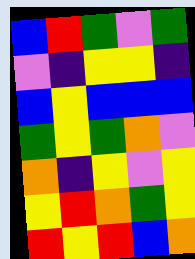[["blue", "red", "green", "violet", "green"], ["violet", "indigo", "yellow", "yellow", "indigo"], ["blue", "yellow", "blue", "blue", "blue"], ["green", "yellow", "green", "orange", "violet"], ["orange", "indigo", "yellow", "violet", "yellow"], ["yellow", "red", "orange", "green", "yellow"], ["red", "yellow", "red", "blue", "orange"]]